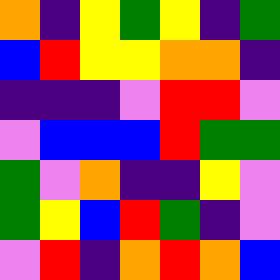[["orange", "indigo", "yellow", "green", "yellow", "indigo", "green"], ["blue", "red", "yellow", "yellow", "orange", "orange", "indigo"], ["indigo", "indigo", "indigo", "violet", "red", "red", "violet"], ["violet", "blue", "blue", "blue", "red", "green", "green"], ["green", "violet", "orange", "indigo", "indigo", "yellow", "violet"], ["green", "yellow", "blue", "red", "green", "indigo", "violet"], ["violet", "red", "indigo", "orange", "red", "orange", "blue"]]